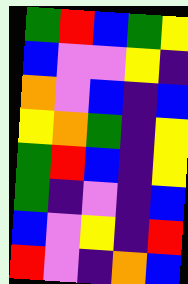[["green", "red", "blue", "green", "yellow"], ["blue", "violet", "violet", "yellow", "indigo"], ["orange", "violet", "blue", "indigo", "blue"], ["yellow", "orange", "green", "indigo", "yellow"], ["green", "red", "blue", "indigo", "yellow"], ["green", "indigo", "violet", "indigo", "blue"], ["blue", "violet", "yellow", "indigo", "red"], ["red", "violet", "indigo", "orange", "blue"]]